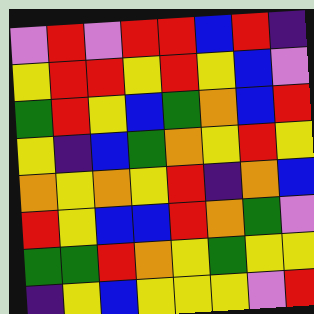[["violet", "red", "violet", "red", "red", "blue", "red", "indigo"], ["yellow", "red", "red", "yellow", "red", "yellow", "blue", "violet"], ["green", "red", "yellow", "blue", "green", "orange", "blue", "red"], ["yellow", "indigo", "blue", "green", "orange", "yellow", "red", "yellow"], ["orange", "yellow", "orange", "yellow", "red", "indigo", "orange", "blue"], ["red", "yellow", "blue", "blue", "red", "orange", "green", "violet"], ["green", "green", "red", "orange", "yellow", "green", "yellow", "yellow"], ["indigo", "yellow", "blue", "yellow", "yellow", "yellow", "violet", "red"]]